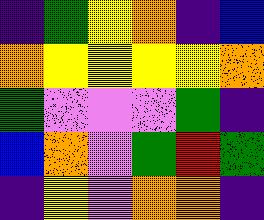[["indigo", "green", "yellow", "orange", "indigo", "blue"], ["orange", "yellow", "yellow", "yellow", "yellow", "orange"], ["green", "violet", "violet", "violet", "green", "indigo"], ["blue", "orange", "violet", "green", "red", "green"], ["indigo", "yellow", "violet", "orange", "orange", "indigo"]]